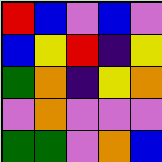[["red", "blue", "violet", "blue", "violet"], ["blue", "yellow", "red", "indigo", "yellow"], ["green", "orange", "indigo", "yellow", "orange"], ["violet", "orange", "violet", "violet", "violet"], ["green", "green", "violet", "orange", "blue"]]